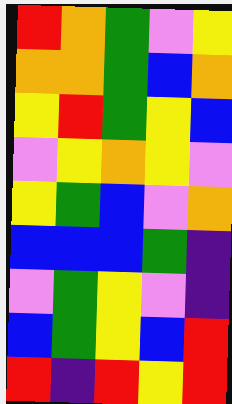[["red", "orange", "green", "violet", "yellow"], ["orange", "orange", "green", "blue", "orange"], ["yellow", "red", "green", "yellow", "blue"], ["violet", "yellow", "orange", "yellow", "violet"], ["yellow", "green", "blue", "violet", "orange"], ["blue", "blue", "blue", "green", "indigo"], ["violet", "green", "yellow", "violet", "indigo"], ["blue", "green", "yellow", "blue", "red"], ["red", "indigo", "red", "yellow", "red"]]